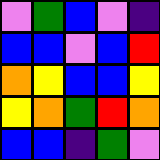[["violet", "green", "blue", "violet", "indigo"], ["blue", "blue", "violet", "blue", "red"], ["orange", "yellow", "blue", "blue", "yellow"], ["yellow", "orange", "green", "red", "orange"], ["blue", "blue", "indigo", "green", "violet"]]